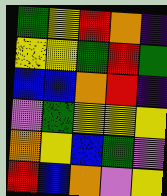[["green", "yellow", "red", "orange", "indigo"], ["yellow", "yellow", "green", "red", "green"], ["blue", "blue", "orange", "red", "indigo"], ["violet", "green", "yellow", "yellow", "yellow"], ["orange", "yellow", "blue", "green", "violet"], ["red", "blue", "orange", "violet", "yellow"]]